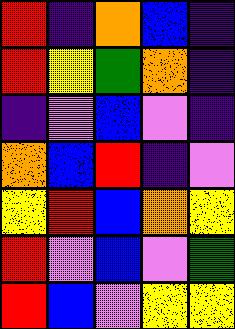[["red", "indigo", "orange", "blue", "indigo"], ["red", "yellow", "green", "orange", "indigo"], ["indigo", "violet", "blue", "violet", "indigo"], ["orange", "blue", "red", "indigo", "violet"], ["yellow", "red", "blue", "orange", "yellow"], ["red", "violet", "blue", "violet", "green"], ["red", "blue", "violet", "yellow", "yellow"]]